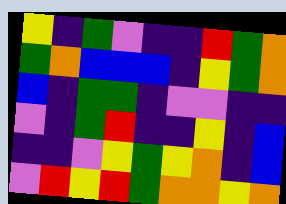[["yellow", "indigo", "green", "violet", "indigo", "indigo", "red", "green", "orange"], ["green", "orange", "blue", "blue", "blue", "indigo", "yellow", "green", "orange"], ["blue", "indigo", "green", "green", "indigo", "violet", "violet", "indigo", "indigo"], ["violet", "indigo", "green", "red", "indigo", "indigo", "yellow", "indigo", "blue"], ["indigo", "indigo", "violet", "yellow", "green", "yellow", "orange", "indigo", "blue"], ["violet", "red", "yellow", "red", "green", "orange", "orange", "yellow", "orange"]]